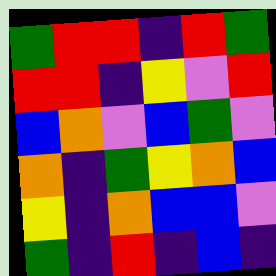[["green", "red", "red", "indigo", "red", "green"], ["red", "red", "indigo", "yellow", "violet", "red"], ["blue", "orange", "violet", "blue", "green", "violet"], ["orange", "indigo", "green", "yellow", "orange", "blue"], ["yellow", "indigo", "orange", "blue", "blue", "violet"], ["green", "indigo", "red", "indigo", "blue", "indigo"]]